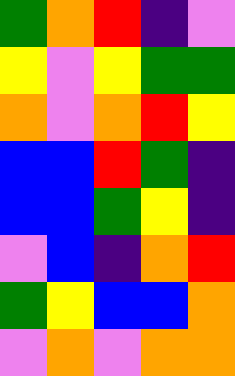[["green", "orange", "red", "indigo", "violet"], ["yellow", "violet", "yellow", "green", "green"], ["orange", "violet", "orange", "red", "yellow"], ["blue", "blue", "red", "green", "indigo"], ["blue", "blue", "green", "yellow", "indigo"], ["violet", "blue", "indigo", "orange", "red"], ["green", "yellow", "blue", "blue", "orange"], ["violet", "orange", "violet", "orange", "orange"]]